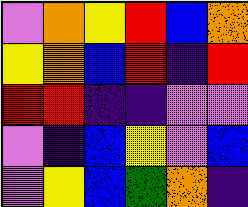[["violet", "orange", "yellow", "red", "blue", "orange"], ["yellow", "orange", "blue", "red", "indigo", "red"], ["red", "red", "indigo", "indigo", "violet", "violet"], ["violet", "indigo", "blue", "yellow", "violet", "blue"], ["violet", "yellow", "blue", "green", "orange", "indigo"]]